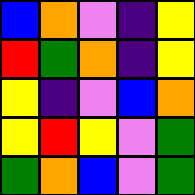[["blue", "orange", "violet", "indigo", "yellow"], ["red", "green", "orange", "indigo", "yellow"], ["yellow", "indigo", "violet", "blue", "orange"], ["yellow", "red", "yellow", "violet", "green"], ["green", "orange", "blue", "violet", "green"]]